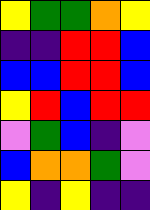[["yellow", "green", "green", "orange", "yellow"], ["indigo", "indigo", "red", "red", "blue"], ["blue", "blue", "red", "red", "blue"], ["yellow", "red", "blue", "red", "red"], ["violet", "green", "blue", "indigo", "violet"], ["blue", "orange", "orange", "green", "violet"], ["yellow", "indigo", "yellow", "indigo", "indigo"]]